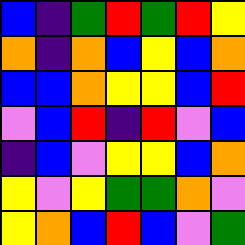[["blue", "indigo", "green", "red", "green", "red", "yellow"], ["orange", "indigo", "orange", "blue", "yellow", "blue", "orange"], ["blue", "blue", "orange", "yellow", "yellow", "blue", "red"], ["violet", "blue", "red", "indigo", "red", "violet", "blue"], ["indigo", "blue", "violet", "yellow", "yellow", "blue", "orange"], ["yellow", "violet", "yellow", "green", "green", "orange", "violet"], ["yellow", "orange", "blue", "red", "blue", "violet", "green"]]